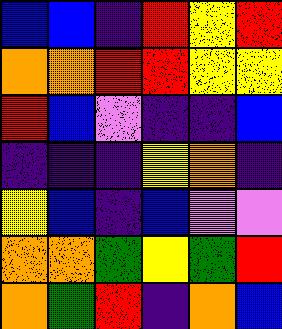[["blue", "blue", "indigo", "red", "yellow", "red"], ["orange", "orange", "red", "red", "yellow", "yellow"], ["red", "blue", "violet", "indigo", "indigo", "blue"], ["indigo", "indigo", "indigo", "yellow", "orange", "indigo"], ["yellow", "blue", "indigo", "blue", "violet", "violet"], ["orange", "orange", "green", "yellow", "green", "red"], ["orange", "green", "red", "indigo", "orange", "blue"]]